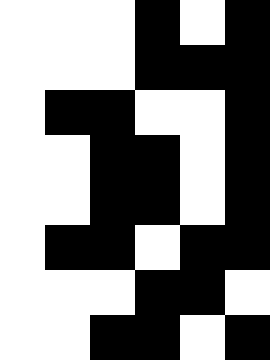[["white", "white", "white", "black", "white", "black"], ["white", "white", "white", "black", "black", "black"], ["white", "black", "black", "white", "white", "black"], ["white", "white", "black", "black", "white", "black"], ["white", "white", "black", "black", "white", "black"], ["white", "black", "black", "white", "black", "black"], ["white", "white", "white", "black", "black", "white"], ["white", "white", "black", "black", "white", "black"]]